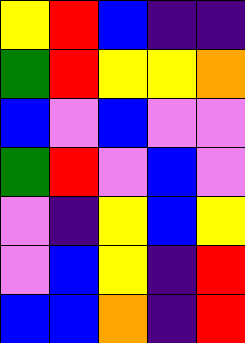[["yellow", "red", "blue", "indigo", "indigo"], ["green", "red", "yellow", "yellow", "orange"], ["blue", "violet", "blue", "violet", "violet"], ["green", "red", "violet", "blue", "violet"], ["violet", "indigo", "yellow", "blue", "yellow"], ["violet", "blue", "yellow", "indigo", "red"], ["blue", "blue", "orange", "indigo", "red"]]